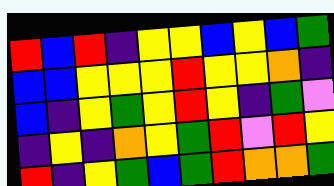[["red", "blue", "red", "indigo", "yellow", "yellow", "blue", "yellow", "blue", "green"], ["blue", "blue", "yellow", "yellow", "yellow", "red", "yellow", "yellow", "orange", "indigo"], ["blue", "indigo", "yellow", "green", "yellow", "red", "yellow", "indigo", "green", "violet"], ["indigo", "yellow", "indigo", "orange", "yellow", "green", "red", "violet", "red", "yellow"], ["red", "indigo", "yellow", "green", "blue", "green", "red", "orange", "orange", "green"]]